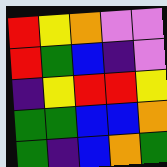[["red", "yellow", "orange", "violet", "violet"], ["red", "green", "blue", "indigo", "violet"], ["indigo", "yellow", "red", "red", "yellow"], ["green", "green", "blue", "blue", "orange"], ["green", "indigo", "blue", "orange", "green"]]